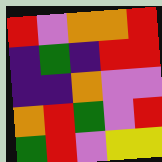[["red", "violet", "orange", "orange", "red"], ["indigo", "green", "indigo", "red", "red"], ["indigo", "indigo", "orange", "violet", "violet"], ["orange", "red", "green", "violet", "red"], ["green", "red", "violet", "yellow", "yellow"]]